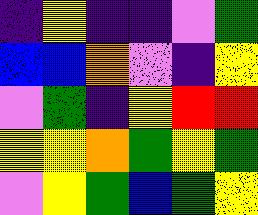[["indigo", "yellow", "indigo", "indigo", "violet", "green"], ["blue", "blue", "orange", "violet", "indigo", "yellow"], ["violet", "green", "indigo", "yellow", "red", "red"], ["yellow", "yellow", "orange", "green", "yellow", "green"], ["violet", "yellow", "green", "blue", "green", "yellow"]]